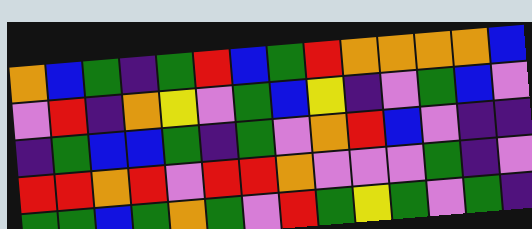[["orange", "blue", "green", "indigo", "green", "red", "blue", "green", "red", "orange", "orange", "orange", "orange", "blue"], ["violet", "red", "indigo", "orange", "yellow", "violet", "green", "blue", "yellow", "indigo", "violet", "green", "blue", "violet"], ["indigo", "green", "blue", "blue", "green", "indigo", "green", "violet", "orange", "red", "blue", "violet", "indigo", "indigo"], ["red", "red", "orange", "red", "violet", "red", "red", "orange", "violet", "violet", "violet", "green", "indigo", "violet"], ["green", "green", "blue", "green", "orange", "green", "violet", "red", "green", "yellow", "green", "violet", "green", "indigo"]]